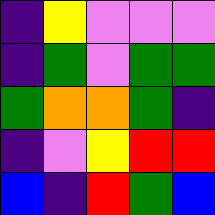[["indigo", "yellow", "violet", "violet", "violet"], ["indigo", "green", "violet", "green", "green"], ["green", "orange", "orange", "green", "indigo"], ["indigo", "violet", "yellow", "red", "red"], ["blue", "indigo", "red", "green", "blue"]]